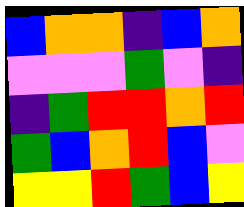[["blue", "orange", "orange", "indigo", "blue", "orange"], ["violet", "violet", "violet", "green", "violet", "indigo"], ["indigo", "green", "red", "red", "orange", "red"], ["green", "blue", "orange", "red", "blue", "violet"], ["yellow", "yellow", "red", "green", "blue", "yellow"]]